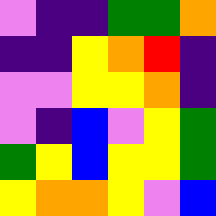[["violet", "indigo", "indigo", "green", "green", "orange"], ["indigo", "indigo", "yellow", "orange", "red", "indigo"], ["violet", "violet", "yellow", "yellow", "orange", "indigo"], ["violet", "indigo", "blue", "violet", "yellow", "green"], ["green", "yellow", "blue", "yellow", "yellow", "green"], ["yellow", "orange", "orange", "yellow", "violet", "blue"]]